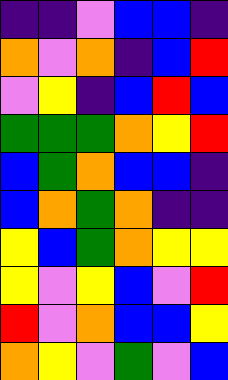[["indigo", "indigo", "violet", "blue", "blue", "indigo"], ["orange", "violet", "orange", "indigo", "blue", "red"], ["violet", "yellow", "indigo", "blue", "red", "blue"], ["green", "green", "green", "orange", "yellow", "red"], ["blue", "green", "orange", "blue", "blue", "indigo"], ["blue", "orange", "green", "orange", "indigo", "indigo"], ["yellow", "blue", "green", "orange", "yellow", "yellow"], ["yellow", "violet", "yellow", "blue", "violet", "red"], ["red", "violet", "orange", "blue", "blue", "yellow"], ["orange", "yellow", "violet", "green", "violet", "blue"]]